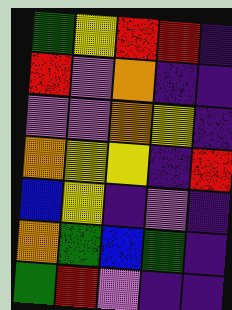[["green", "yellow", "red", "red", "indigo"], ["red", "violet", "orange", "indigo", "indigo"], ["violet", "violet", "orange", "yellow", "indigo"], ["orange", "yellow", "yellow", "indigo", "red"], ["blue", "yellow", "indigo", "violet", "indigo"], ["orange", "green", "blue", "green", "indigo"], ["green", "red", "violet", "indigo", "indigo"]]